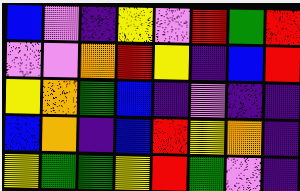[["blue", "violet", "indigo", "yellow", "violet", "red", "green", "red"], ["violet", "violet", "orange", "red", "yellow", "indigo", "blue", "red"], ["yellow", "orange", "green", "blue", "indigo", "violet", "indigo", "indigo"], ["blue", "orange", "indigo", "blue", "red", "yellow", "orange", "indigo"], ["yellow", "green", "green", "yellow", "red", "green", "violet", "indigo"]]